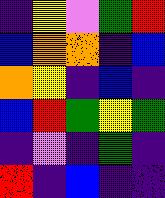[["indigo", "yellow", "violet", "green", "red"], ["blue", "orange", "orange", "indigo", "blue"], ["orange", "yellow", "indigo", "blue", "indigo"], ["blue", "red", "green", "yellow", "green"], ["indigo", "violet", "indigo", "green", "indigo"], ["red", "indigo", "blue", "indigo", "indigo"]]